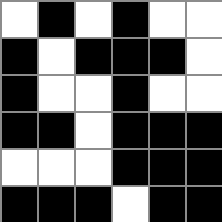[["white", "black", "white", "black", "white", "white"], ["black", "white", "black", "black", "black", "white"], ["black", "white", "white", "black", "white", "white"], ["black", "black", "white", "black", "black", "black"], ["white", "white", "white", "black", "black", "black"], ["black", "black", "black", "white", "black", "black"]]